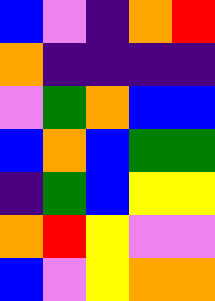[["blue", "violet", "indigo", "orange", "red"], ["orange", "indigo", "indigo", "indigo", "indigo"], ["violet", "green", "orange", "blue", "blue"], ["blue", "orange", "blue", "green", "green"], ["indigo", "green", "blue", "yellow", "yellow"], ["orange", "red", "yellow", "violet", "violet"], ["blue", "violet", "yellow", "orange", "orange"]]